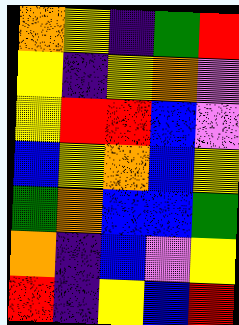[["orange", "yellow", "indigo", "green", "red"], ["yellow", "indigo", "yellow", "orange", "violet"], ["yellow", "red", "red", "blue", "violet"], ["blue", "yellow", "orange", "blue", "yellow"], ["green", "orange", "blue", "blue", "green"], ["orange", "indigo", "blue", "violet", "yellow"], ["red", "indigo", "yellow", "blue", "red"]]